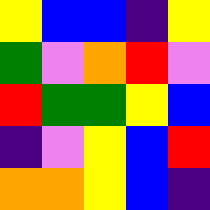[["yellow", "blue", "blue", "indigo", "yellow"], ["green", "violet", "orange", "red", "violet"], ["red", "green", "green", "yellow", "blue"], ["indigo", "violet", "yellow", "blue", "red"], ["orange", "orange", "yellow", "blue", "indigo"]]